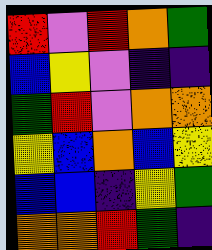[["red", "violet", "red", "orange", "green"], ["blue", "yellow", "violet", "indigo", "indigo"], ["green", "red", "violet", "orange", "orange"], ["yellow", "blue", "orange", "blue", "yellow"], ["blue", "blue", "indigo", "yellow", "green"], ["orange", "orange", "red", "green", "indigo"]]